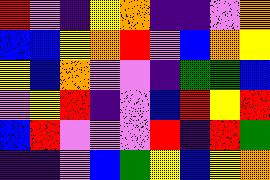[["red", "violet", "indigo", "yellow", "orange", "indigo", "indigo", "violet", "orange"], ["blue", "blue", "yellow", "orange", "red", "violet", "blue", "orange", "yellow"], ["yellow", "blue", "orange", "violet", "violet", "indigo", "green", "green", "blue"], ["violet", "yellow", "red", "indigo", "violet", "blue", "red", "yellow", "red"], ["blue", "red", "violet", "violet", "violet", "red", "indigo", "red", "green"], ["indigo", "indigo", "violet", "blue", "green", "yellow", "blue", "yellow", "orange"]]